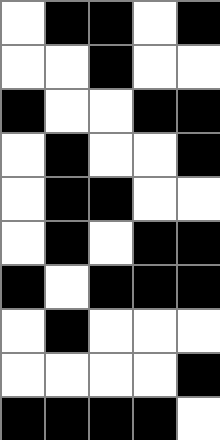[["white", "black", "black", "white", "black"], ["white", "white", "black", "white", "white"], ["black", "white", "white", "black", "black"], ["white", "black", "white", "white", "black"], ["white", "black", "black", "white", "white"], ["white", "black", "white", "black", "black"], ["black", "white", "black", "black", "black"], ["white", "black", "white", "white", "white"], ["white", "white", "white", "white", "black"], ["black", "black", "black", "black", "white"]]